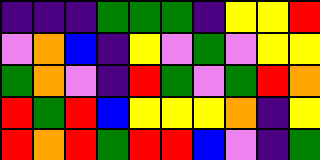[["indigo", "indigo", "indigo", "green", "green", "green", "indigo", "yellow", "yellow", "red"], ["violet", "orange", "blue", "indigo", "yellow", "violet", "green", "violet", "yellow", "yellow"], ["green", "orange", "violet", "indigo", "red", "green", "violet", "green", "red", "orange"], ["red", "green", "red", "blue", "yellow", "yellow", "yellow", "orange", "indigo", "yellow"], ["red", "orange", "red", "green", "red", "red", "blue", "violet", "indigo", "green"]]